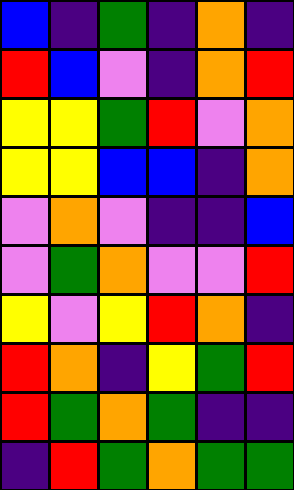[["blue", "indigo", "green", "indigo", "orange", "indigo"], ["red", "blue", "violet", "indigo", "orange", "red"], ["yellow", "yellow", "green", "red", "violet", "orange"], ["yellow", "yellow", "blue", "blue", "indigo", "orange"], ["violet", "orange", "violet", "indigo", "indigo", "blue"], ["violet", "green", "orange", "violet", "violet", "red"], ["yellow", "violet", "yellow", "red", "orange", "indigo"], ["red", "orange", "indigo", "yellow", "green", "red"], ["red", "green", "orange", "green", "indigo", "indigo"], ["indigo", "red", "green", "orange", "green", "green"]]